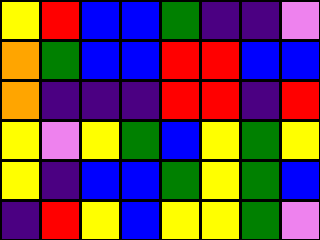[["yellow", "red", "blue", "blue", "green", "indigo", "indigo", "violet"], ["orange", "green", "blue", "blue", "red", "red", "blue", "blue"], ["orange", "indigo", "indigo", "indigo", "red", "red", "indigo", "red"], ["yellow", "violet", "yellow", "green", "blue", "yellow", "green", "yellow"], ["yellow", "indigo", "blue", "blue", "green", "yellow", "green", "blue"], ["indigo", "red", "yellow", "blue", "yellow", "yellow", "green", "violet"]]